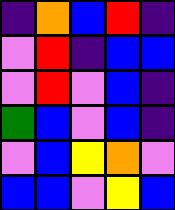[["indigo", "orange", "blue", "red", "indigo"], ["violet", "red", "indigo", "blue", "blue"], ["violet", "red", "violet", "blue", "indigo"], ["green", "blue", "violet", "blue", "indigo"], ["violet", "blue", "yellow", "orange", "violet"], ["blue", "blue", "violet", "yellow", "blue"]]